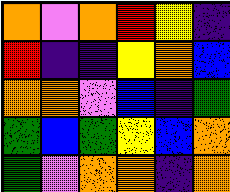[["orange", "violet", "orange", "red", "yellow", "indigo"], ["red", "indigo", "indigo", "yellow", "orange", "blue"], ["orange", "orange", "violet", "blue", "indigo", "green"], ["green", "blue", "green", "yellow", "blue", "orange"], ["green", "violet", "orange", "orange", "indigo", "orange"]]